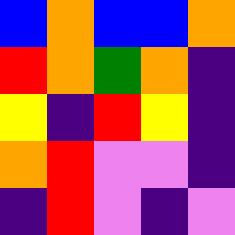[["blue", "orange", "blue", "blue", "orange"], ["red", "orange", "green", "orange", "indigo"], ["yellow", "indigo", "red", "yellow", "indigo"], ["orange", "red", "violet", "violet", "indigo"], ["indigo", "red", "violet", "indigo", "violet"]]